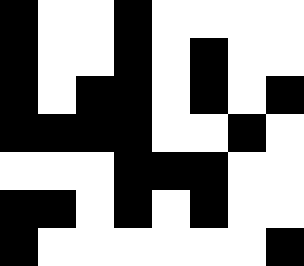[["black", "white", "white", "black", "white", "white", "white", "white"], ["black", "white", "white", "black", "white", "black", "white", "white"], ["black", "white", "black", "black", "white", "black", "white", "black"], ["black", "black", "black", "black", "white", "white", "black", "white"], ["white", "white", "white", "black", "black", "black", "white", "white"], ["black", "black", "white", "black", "white", "black", "white", "white"], ["black", "white", "white", "white", "white", "white", "white", "black"]]